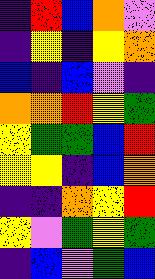[["indigo", "red", "blue", "orange", "violet"], ["indigo", "yellow", "indigo", "yellow", "orange"], ["blue", "indigo", "blue", "violet", "indigo"], ["orange", "orange", "red", "yellow", "green"], ["yellow", "green", "green", "blue", "red"], ["yellow", "yellow", "indigo", "blue", "orange"], ["indigo", "indigo", "orange", "yellow", "red"], ["yellow", "violet", "green", "yellow", "green"], ["indigo", "blue", "violet", "green", "blue"]]